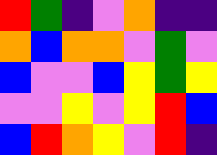[["red", "green", "indigo", "violet", "orange", "indigo", "indigo"], ["orange", "blue", "orange", "orange", "violet", "green", "violet"], ["blue", "violet", "violet", "blue", "yellow", "green", "yellow"], ["violet", "violet", "yellow", "violet", "yellow", "red", "blue"], ["blue", "red", "orange", "yellow", "violet", "red", "indigo"]]